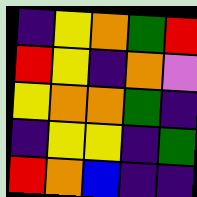[["indigo", "yellow", "orange", "green", "red"], ["red", "yellow", "indigo", "orange", "violet"], ["yellow", "orange", "orange", "green", "indigo"], ["indigo", "yellow", "yellow", "indigo", "green"], ["red", "orange", "blue", "indigo", "indigo"]]